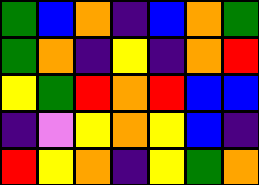[["green", "blue", "orange", "indigo", "blue", "orange", "green"], ["green", "orange", "indigo", "yellow", "indigo", "orange", "red"], ["yellow", "green", "red", "orange", "red", "blue", "blue"], ["indigo", "violet", "yellow", "orange", "yellow", "blue", "indigo"], ["red", "yellow", "orange", "indigo", "yellow", "green", "orange"]]